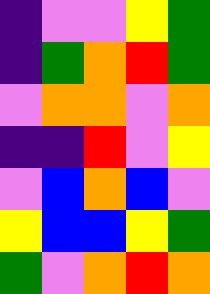[["indigo", "violet", "violet", "yellow", "green"], ["indigo", "green", "orange", "red", "green"], ["violet", "orange", "orange", "violet", "orange"], ["indigo", "indigo", "red", "violet", "yellow"], ["violet", "blue", "orange", "blue", "violet"], ["yellow", "blue", "blue", "yellow", "green"], ["green", "violet", "orange", "red", "orange"]]